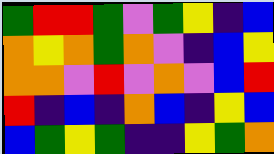[["green", "red", "red", "green", "violet", "green", "yellow", "indigo", "blue"], ["orange", "yellow", "orange", "green", "orange", "violet", "indigo", "blue", "yellow"], ["orange", "orange", "violet", "red", "violet", "orange", "violet", "blue", "red"], ["red", "indigo", "blue", "indigo", "orange", "blue", "indigo", "yellow", "blue"], ["blue", "green", "yellow", "green", "indigo", "indigo", "yellow", "green", "orange"]]